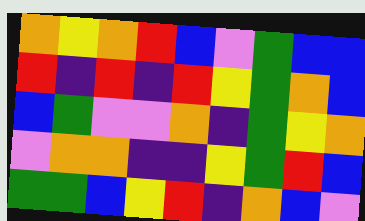[["orange", "yellow", "orange", "red", "blue", "violet", "green", "blue", "blue"], ["red", "indigo", "red", "indigo", "red", "yellow", "green", "orange", "blue"], ["blue", "green", "violet", "violet", "orange", "indigo", "green", "yellow", "orange"], ["violet", "orange", "orange", "indigo", "indigo", "yellow", "green", "red", "blue"], ["green", "green", "blue", "yellow", "red", "indigo", "orange", "blue", "violet"]]